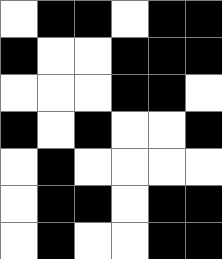[["white", "black", "black", "white", "black", "black"], ["black", "white", "white", "black", "black", "black"], ["white", "white", "white", "black", "black", "white"], ["black", "white", "black", "white", "white", "black"], ["white", "black", "white", "white", "white", "white"], ["white", "black", "black", "white", "black", "black"], ["white", "black", "white", "white", "black", "black"]]